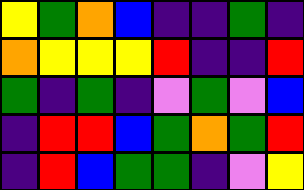[["yellow", "green", "orange", "blue", "indigo", "indigo", "green", "indigo"], ["orange", "yellow", "yellow", "yellow", "red", "indigo", "indigo", "red"], ["green", "indigo", "green", "indigo", "violet", "green", "violet", "blue"], ["indigo", "red", "red", "blue", "green", "orange", "green", "red"], ["indigo", "red", "blue", "green", "green", "indigo", "violet", "yellow"]]